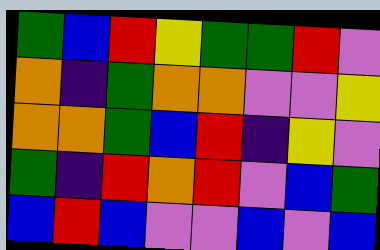[["green", "blue", "red", "yellow", "green", "green", "red", "violet"], ["orange", "indigo", "green", "orange", "orange", "violet", "violet", "yellow"], ["orange", "orange", "green", "blue", "red", "indigo", "yellow", "violet"], ["green", "indigo", "red", "orange", "red", "violet", "blue", "green"], ["blue", "red", "blue", "violet", "violet", "blue", "violet", "blue"]]